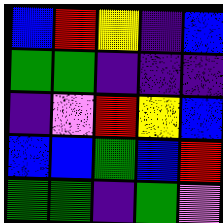[["blue", "red", "yellow", "indigo", "blue"], ["green", "green", "indigo", "indigo", "indigo"], ["indigo", "violet", "red", "yellow", "blue"], ["blue", "blue", "green", "blue", "red"], ["green", "green", "indigo", "green", "violet"]]